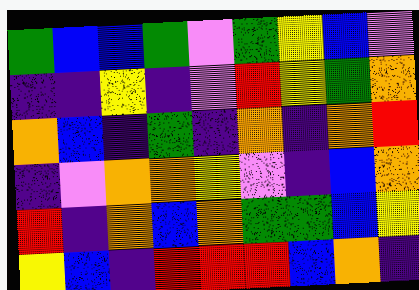[["green", "blue", "blue", "green", "violet", "green", "yellow", "blue", "violet"], ["indigo", "indigo", "yellow", "indigo", "violet", "red", "yellow", "green", "orange"], ["orange", "blue", "indigo", "green", "indigo", "orange", "indigo", "orange", "red"], ["indigo", "violet", "orange", "orange", "yellow", "violet", "indigo", "blue", "orange"], ["red", "indigo", "orange", "blue", "orange", "green", "green", "blue", "yellow"], ["yellow", "blue", "indigo", "red", "red", "red", "blue", "orange", "indigo"]]